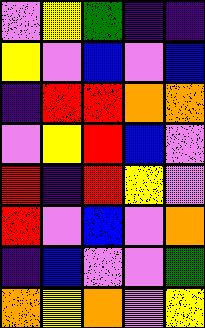[["violet", "yellow", "green", "indigo", "indigo"], ["yellow", "violet", "blue", "violet", "blue"], ["indigo", "red", "red", "orange", "orange"], ["violet", "yellow", "red", "blue", "violet"], ["red", "indigo", "red", "yellow", "violet"], ["red", "violet", "blue", "violet", "orange"], ["indigo", "blue", "violet", "violet", "green"], ["orange", "yellow", "orange", "violet", "yellow"]]